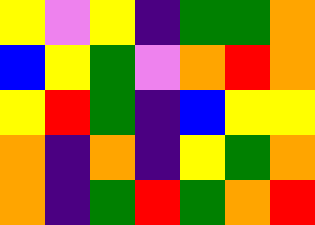[["yellow", "violet", "yellow", "indigo", "green", "green", "orange"], ["blue", "yellow", "green", "violet", "orange", "red", "orange"], ["yellow", "red", "green", "indigo", "blue", "yellow", "yellow"], ["orange", "indigo", "orange", "indigo", "yellow", "green", "orange"], ["orange", "indigo", "green", "red", "green", "orange", "red"]]